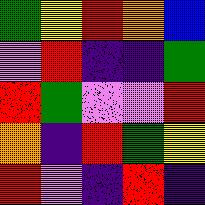[["green", "yellow", "red", "orange", "blue"], ["violet", "red", "indigo", "indigo", "green"], ["red", "green", "violet", "violet", "red"], ["orange", "indigo", "red", "green", "yellow"], ["red", "violet", "indigo", "red", "indigo"]]